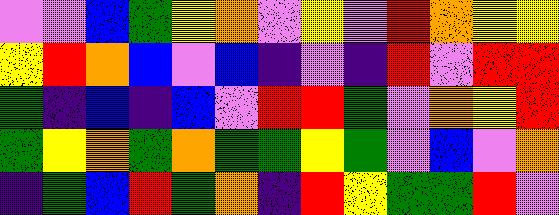[["violet", "violet", "blue", "green", "yellow", "orange", "violet", "yellow", "violet", "red", "orange", "yellow", "yellow"], ["yellow", "red", "orange", "blue", "violet", "blue", "indigo", "violet", "indigo", "red", "violet", "red", "red"], ["green", "indigo", "blue", "indigo", "blue", "violet", "red", "red", "green", "violet", "orange", "yellow", "red"], ["green", "yellow", "orange", "green", "orange", "green", "green", "yellow", "green", "violet", "blue", "violet", "orange"], ["indigo", "green", "blue", "red", "green", "orange", "indigo", "red", "yellow", "green", "green", "red", "violet"]]